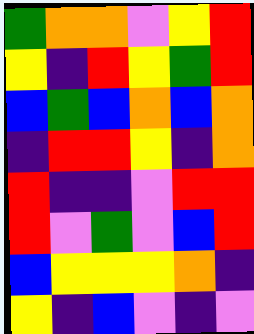[["green", "orange", "orange", "violet", "yellow", "red"], ["yellow", "indigo", "red", "yellow", "green", "red"], ["blue", "green", "blue", "orange", "blue", "orange"], ["indigo", "red", "red", "yellow", "indigo", "orange"], ["red", "indigo", "indigo", "violet", "red", "red"], ["red", "violet", "green", "violet", "blue", "red"], ["blue", "yellow", "yellow", "yellow", "orange", "indigo"], ["yellow", "indigo", "blue", "violet", "indigo", "violet"]]